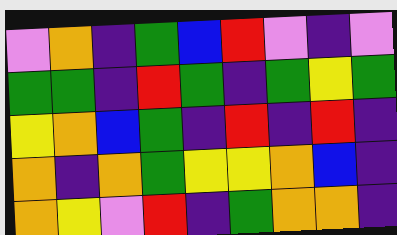[["violet", "orange", "indigo", "green", "blue", "red", "violet", "indigo", "violet"], ["green", "green", "indigo", "red", "green", "indigo", "green", "yellow", "green"], ["yellow", "orange", "blue", "green", "indigo", "red", "indigo", "red", "indigo"], ["orange", "indigo", "orange", "green", "yellow", "yellow", "orange", "blue", "indigo"], ["orange", "yellow", "violet", "red", "indigo", "green", "orange", "orange", "indigo"]]